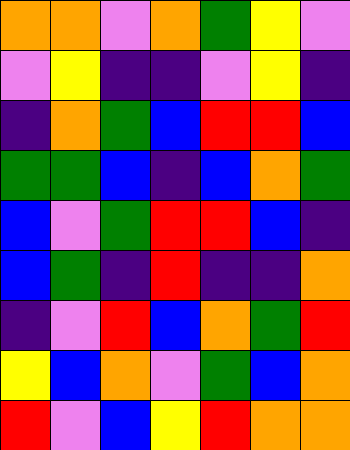[["orange", "orange", "violet", "orange", "green", "yellow", "violet"], ["violet", "yellow", "indigo", "indigo", "violet", "yellow", "indigo"], ["indigo", "orange", "green", "blue", "red", "red", "blue"], ["green", "green", "blue", "indigo", "blue", "orange", "green"], ["blue", "violet", "green", "red", "red", "blue", "indigo"], ["blue", "green", "indigo", "red", "indigo", "indigo", "orange"], ["indigo", "violet", "red", "blue", "orange", "green", "red"], ["yellow", "blue", "orange", "violet", "green", "blue", "orange"], ["red", "violet", "blue", "yellow", "red", "orange", "orange"]]